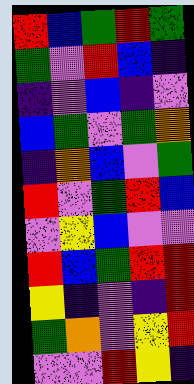[["red", "blue", "green", "red", "green"], ["green", "violet", "red", "blue", "indigo"], ["indigo", "violet", "blue", "indigo", "violet"], ["blue", "green", "violet", "green", "orange"], ["indigo", "orange", "blue", "violet", "green"], ["red", "violet", "green", "red", "blue"], ["violet", "yellow", "blue", "violet", "violet"], ["red", "blue", "green", "red", "red"], ["yellow", "indigo", "violet", "indigo", "red"], ["green", "orange", "violet", "yellow", "red"], ["violet", "violet", "red", "yellow", "indigo"]]